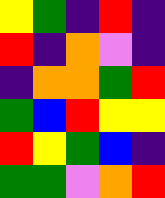[["yellow", "green", "indigo", "red", "indigo"], ["red", "indigo", "orange", "violet", "indigo"], ["indigo", "orange", "orange", "green", "red"], ["green", "blue", "red", "yellow", "yellow"], ["red", "yellow", "green", "blue", "indigo"], ["green", "green", "violet", "orange", "red"]]